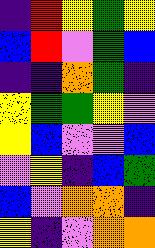[["indigo", "red", "yellow", "green", "yellow"], ["blue", "red", "violet", "green", "blue"], ["indigo", "indigo", "orange", "green", "indigo"], ["yellow", "green", "green", "yellow", "violet"], ["yellow", "blue", "violet", "violet", "blue"], ["violet", "yellow", "indigo", "blue", "green"], ["blue", "violet", "orange", "orange", "indigo"], ["yellow", "indigo", "violet", "orange", "orange"]]